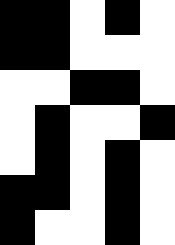[["black", "black", "white", "black", "white"], ["black", "black", "white", "white", "white"], ["white", "white", "black", "black", "white"], ["white", "black", "white", "white", "black"], ["white", "black", "white", "black", "white"], ["black", "black", "white", "black", "white"], ["black", "white", "white", "black", "white"]]